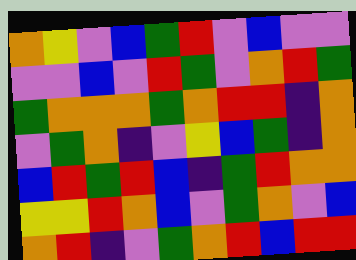[["orange", "yellow", "violet", "blue", "green", "red", "violet", "blue", "violet", "violet"], ["violet", "violet", "blue", "violet", "red", "green", "violet", "orange", "red", "green"], ["green", "orange", "orange", "orange", "green", "orange", "red", "red", "indigo", "orange"], ["violet", "green", "orange", "indigo", "violet", "yellow", "blue", "green", "indigo", "orange"], ["blue", "red", "green", "red", "blue", "indigo", "green", "red", "orange", "orange"], ["yellow", "yellow", "red", "orange", "blue", "violet", "green", "orange", "violet", "blue"], ["orange", "red", "indigo", "violet", "green", "orange", "red", "blue", "red", "red"]]